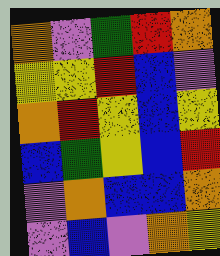[["orange", "violet", "green", "red", "orange"], ["yellow", "yellow", "red", "blue", "violet"], ["orange", "red", "yellow", "blue", "yellow"], ["blue", "green", "yellow", "blue", "red"], ["violet", "orange", "blue", "blue", "orange"], ["violet", "blue", "violet", "orange", "yellow"]]